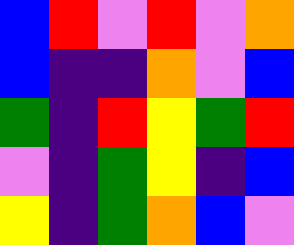[["blue", "red", "violet", "red", "violet", "orange"], ["blue", "indigo", "indigo", "orange", "violet", "blue"], ["green", "indigo", "red", "yellow", "green", "red"], ["violet", "indigo", "green", "yellow", "indigo", "blue"], ["yellow", "indigo", "green", "orange", "blue", "violet"]]